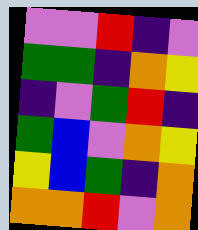[["violet", "violet", "red", "indigo", "violet"], ["green", "green", "indigo", "orange", "yellow"], ["indigo", "violet", "green", "red", "indigo"], ["green", "blue", "violet", "orange", "yellow"], ["yellow", "blue", "green", "indigo", "orange"], ["orange", "orange", "red", "violet", "orange"]]